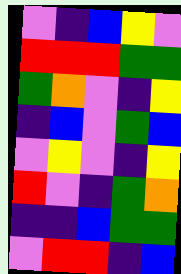[["violet", "indigo", "blue", "yellow", "violet"], ["red", "red", "red", "green", "green"], ["green", "orange", "violet", "indigo", "yellow"], ["indigo", "blue", "violet", "green", "blue"], ["violet", "yellow", "violet", "indigo", "yellow"], ["red", "violet", "indigo", "green", "orange"], ["indigo", "indigo", "blue", "green", "green"], ["violet", "red", "red", "indigo", "blue"]]